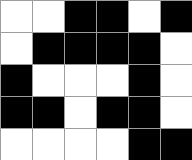[["white", "white", "black", "black", "white", "black"], ["white", "black", "black", "black", "black", "white"], ["black", "white", "white", "white", "black", "white"], ["black", "black", "white", "black", "black", "white"], ["white", "white", "white", "white", "black", "black"]]